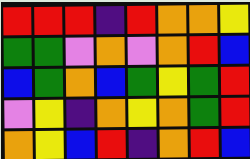[["red", "red", "red", "indigo", "red", "orange", "orange", "yellow"], ["green", "green", "violet", "orange", "violet", "orange", "red", "blue"], ["blue", "green", "orange", "blue", "green", "yellow", "green", "red"], ["violet", "yellow", "indigo", "orange", "yellow", "orange", "green", "red"], ["orange", "yellow", "blue", "red", "indigo", "orange", "red", "blue"]]